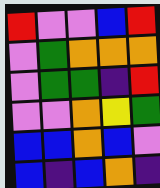[["red", "violet", "violet", "blue", "red"], ["violet", "green", "orange", "orange", "orange"], ["violet", "green", "green", "indigo", "red"], ["violet", "violet", "orange", "yellow", "green"], ["blue", "blue", "orange", "blue", "violet"], ["blue", "indigo", "blue", "orange", "indigo"]]